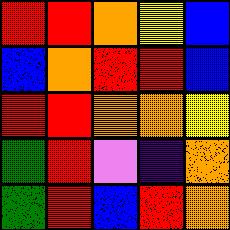[["red", "red", "orange", "yellow", "blue"], ["blue", "orange", "red", "red", "blue"], ["red", "red", "orange", "orange", "yellow"], ["green", "red", "violet", "indigo", "orange"], ["green", "red", "blue", "red", "orange"]]